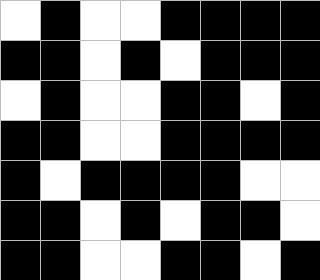[["white", "black", "white", "white", "black", "black", "black", "black"], ["black", "black", "white", "black", "white", "black", "black", "black"], ["white", "black", "white", "white", "black", "black", "white", "black"], ["black", "black", "white", "white", "black", "black", "black", "black"], ["black", "white", "black", "black", "black", "black", "white", "white"], ["black", "black", "white", "black", "white", "black", "black", "white"], ["black", "black", "white", "white", "black", "black", "white", "black"]]